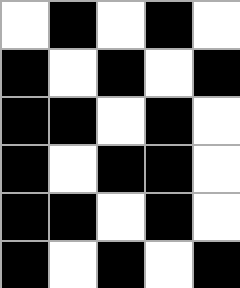[["white", "black", "white", "black", "white"], ["black", "white", "black", "white", "black"], ["black", "black", "white", "black", "white"], ["black", "white", "black", "black", "white"], ["black", "black", "white", "black", "white"], ["black", "white", "black", "white", "black"]]